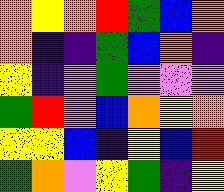[["orange", "yellow", "orange", "red", "green", "blue", "orange"], ["orange", "indigo", "indigo", "green", "blue", "orange", "indigo"], ["yellow", "indigo", "violet", "green", "violet", "violet", "violet"], ["green", "red", "violet", "blue", "orange", "yellow", "orange"], ["yellow", "yellow", "blue", "indigo", "yellow", "blue", "red"], ["green", "orange", "violet", "yellow", "green", "indigo", "yellow"]]